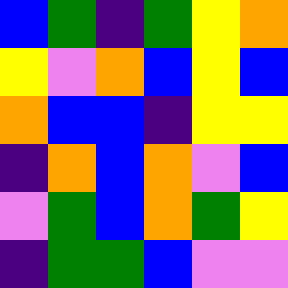[["blue", "green", "indigo", "green", "yellow", "orange"], ["yellow", "violet", "orange", "blue", "yellow", "blue"], ["orange", "blue", "blue", "indigo", "yellow", "yellow"], ["indigo", "orange", "blue", "orange", "violet", "blue"], ["violet", "green", "blue", "orange", "green", "yellow"], ["indigo", "green", "green", "blue", "violet", "violet"]]